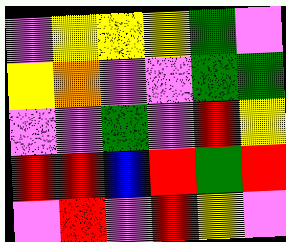[["violet", "yellow", "yellow", "yellow", "green", "violet"], ["yellow", "orange", "violet", "violet", "green", "green"], ["violet", "violet", "green", "violet", "red", "yellow"], ["red", "red", "blue", "red", "green", "red"], ["violet", "red", "violet", "red", "yellow", "violet"]]